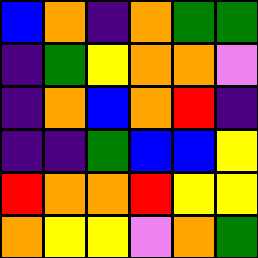[["blue", "orange", "indigo", "orange", "green", "green"], ["indigo", "green", "yellow", "orange", "orange", "violet"], ["indigo", "orange", "blue", "orange", "red", "indigo"], ["indigo", "indigo", "green", "blue", "blue", "yellow"], ["red", "orange", "orange", "red", "yellow", "yellow"], ["orange", "yellow", "yellow", "violet", "orange", "green"]]